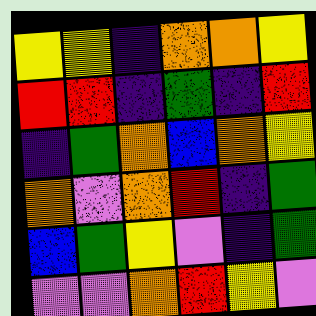[["yellow", "yellow", "indigo", "orange", "orange", "yellow"], ["red", "red", "indigo", "green", "indigo", "red"], ["indigo", "green", "orange", "blue", "orange", "yellow"], ["orange", "violet", "orange", "red", "indigo", "green"], ["blue", "green", "yellow", "violet", "indigo", "green"], ["violet", "violet", "orange", "red", "yellow", "violet"]]